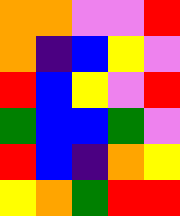[["orange", "orange", "violet", "violet", "red"], ["orange", "indigo", "blue", "yellow", "violet"], ["red", "blue", "yellow", "violet", "red"], ["green", "blue", "blue", "green", "violet"], ["red", "blue", "indigo", "orange", "yellow"], ["yellow", "orange", "green", "red", "red"]]